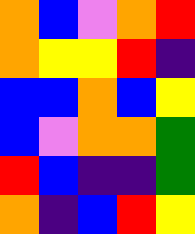[["orange", "blue", "violet", "orange", "red"], ["orange", "yellow", "yellow", "red", "indigo"], ["blue", "blue", "orange", "blue", "yellow"], ["blue", "violet", "orange", "orange", "green"], ["red", "blue", "indigo", "indigo", "green"], ["orange", "indigo", "blue", "red", "yellow"]]